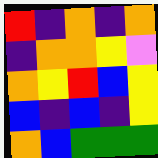[["red", "indigo", "orange", "indigo", "orange"], ["indigo", "orange", "orange", "yellow", "violet"], ["orange", "yellow", "red", "blue", "yellow"], ["blue", "indigo", "blue", "indigo", "yellow"], ["orange", "blue", "green", "green", "green"]]